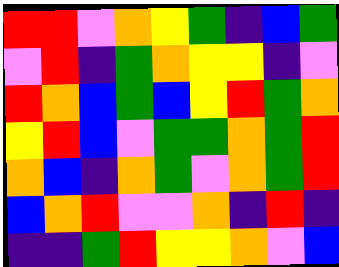[["red", "red", "violet", "orange", "yellow", "green", "indigo", "blue", "green"], ["violet", "red", "indigo", "green", "orange", "yellow", "yellow", "indigo", "violet"], ["red", "orange", "blue", "green", "blue", "yellow", "red", "green", "orange"], ["yellow", "red", "blue", "violet", "green", "green", "orange", "green", "red"], ["orange", "blue", "indigo", "orange", "green", "violet", "orange", "green", "red"], ["blue", "orange", "red", "violet", "violet", "orange", "indigo", "red", "indigo"], ["indigo", "indigo", "green", "red", "yellow", "yellow", "orange", "violet", "blue"]]